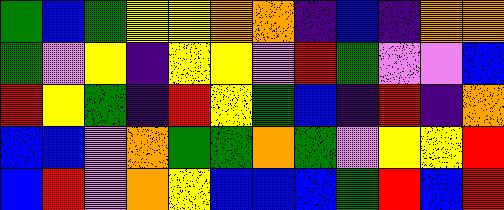[["green", "blue", "green", "yellow", "yellow", "orange", "orange", "indigo", "blue", "indigo", "orange", "orange"], ["green", "violet", "yellow", "indigo", "yellow", "yellow", "violet", "red", "green", "violet", "violet", "blue"], ["red", "yellow", "green", "indigo", "red", "yellow", "green", "blue", "indigo", "red", "indigo", "orange"], ["blue", "blue", "violet", "orange", "green", "green", "orange", "green", "violet", "yellow", "yellow", "red"], ["blue", "red", "violet", "orange", "yellow", "blue", "blue", "blue", "green", "red", "blue", "red"]]